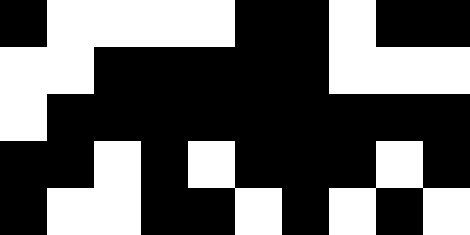[["black", "white", "white", "white", "white", "black", "black", "white", "black", "black"], ["white", "white", "black", "black", "black", "black", "black", "white", "white", "white"], ["white", "black", "black", "black", "black", "black", "black", "black", "black", "black"], ["black", "black", "white", "black", "white", "black", "black", "black", "white", "black"], ["black", "white", "white", "black", "black", "white", "black", "white", "black", "white"]]